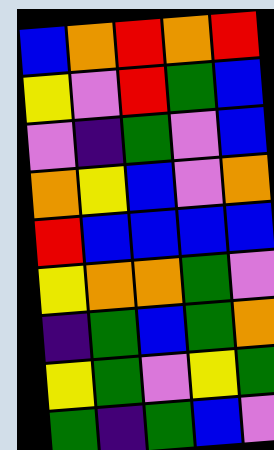[["blue", "orange", "red", "orange", "red"], ["yellow", "violet", "red", "green", "blue"], ["violet", "indigo", "green", "violet", "blue"], ["orange", "yellow", "blue", "violet", "orange"], ["red", "blue", "blue", "blue", "blue"], ["yellow", "orange", "orange", "green", "violet"], ["indigo", "green", "blue", "green", "orange"], ["yellow", "green", "violet", "yellow", "green"], ["green", "indigo", "green", "blue", "violet"]]